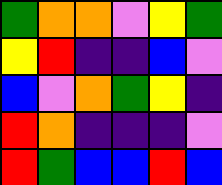[["green", "orange", "orange", "violet", "yellow", "green"], ["yellow", "red", "indigo", "indigo", "blue", "violet"], ["blue", "violet", "orange", "green", "yellow", "indigo"], ["red", "orange", "indigo", "indigo", "indigo", "violet"], ["red", "green", "blue", "blue", "red", "blue"]]